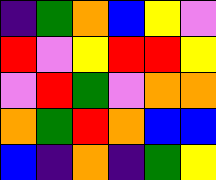[["indigo", "green", "orange", "blue", "yellow", "violet"], ["red", "violet", "yellow", "red", "red", "yellow"], ["violet", "red", "green", "violet", "orange", "orange"], ["orange", "green", "red", "orange", "blue", "blue"], ["blue", "indigo", "orange", "indigo", "green", "yellow"]]